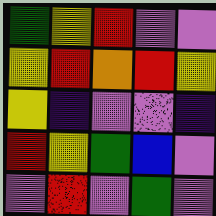[["green", "yellow", "red", "violet", "violet"], ["yellow", "red", "orange", "red", "yellow"], ["yellow", "indigo", "violet", "violet", "indigo"], ["red", "yellow", "green", "blue", "violet"], ["violet", "red", "violet", "green", "violet"]]